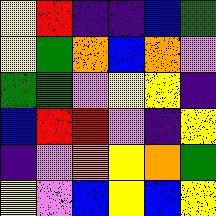[["yellow", "red", "indigo", "indigo", "blue", "green"], ["yellow", "green", "orange", "blue", "orange", "violet"], ["green", "green", "violet", "yellow", "yellow", "indigo"], ["blue", "red", "red", "violet", "indigo", "yellow"], ["indigo", "violet", "orange", "yellow", "orange", "green"], ["yellow", "violet", "blue", "yellow", "blue", "yellow"]]